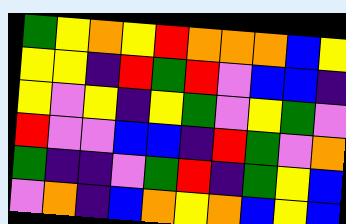[["green", "yellow", "orange", "yellow", "red", "orange", "orange", "orange", "blue", "yellow"], ["yellow", "yellow", "indigo", "red", "green", "red", "violet", "blue", "blue", "indigo"], ["yellow", "violet", "yellow", "indigo", "yellow", "green", "violet", "yellow", "green", "violet"], ["red", "violet", "violet", "blue", "blue", "indigo", "red", "green", "violet", "orange"], ["green", "indigo", "indigo", "violet", "green", "red", "indigo", "green", "yellow", "blue"], ["violet", "orange", "indigo", "blue", "orange", "yellow", "orange", "blue", "yellow", "blue"]]